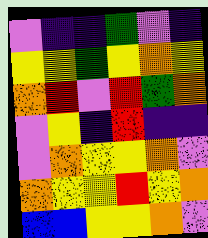[["violet", "indigo", "indigo", "green", "violet", "indigo"], ["yellow", "yellow", "green", "yellow", "orange", "yellow"], ["orange", "red", "violet", "red", "green", "orange"], ["violet", "yellow", "indigo", "red", "indigo", "indigo"], ["violet", "orange", "yellow", "yellow", "orange", "violet"], ["orange", "yellow", "yellow", "red", "yellow", "orange"], ["blue", "blue", "yellow", "yellow", "orange", "violet"]]